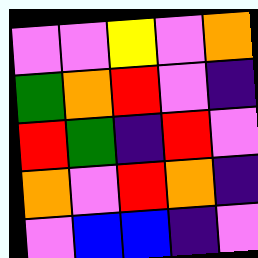[["violet", "violet", "yellow", "violet", "orange"], ["green", "orange", "red", "violet", "indigo"], ["red", "green", "indigo", "red", "violet"], ["orange", "violet", "red", "orange", "indigo"], ["violet", "blue", "blue", "indigo", "violet"]]